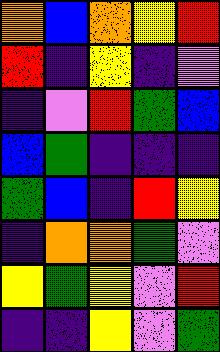[["orange", "blue", "orange", "yellow", "red"], ["red", "indigo", "yellow", "indigo", "violet"], ["indigo", "violet", "red", "green", "blue"], ["blue", "green", "indigo", "indigo", "indigo"], ["green", "blue", "indigo", "red", "yellow"], ["indigo", "orange", "orange", "green", "violet"], ["yellow", "green", "yellow", "violet", "red"], ["indigo", "indigo", "yellow", "violet", "green"]]